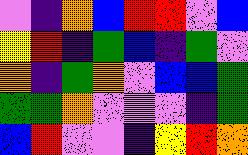[["violet", "indigo", "orange", "blue", "red", "red", "violet", "blue"], ["yellow", "red", "indigo", "green", "blue", "indigo", "green", "violet"], ["orange", "indigo", "green", "orange", "violet", "blue", "blue", "green"], ["green", "green", "orange", "violet", "violet", "violet", "indigo", "green"], ["blue", "red", "violet", "violet", "indigo", "yellow", "red", "orange"]]